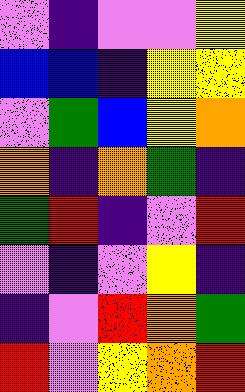[["violet", "indigo", "violet", "violet", "yellow"], ["blue", "blue", "indigo", "yellow", "yellow"], ["violet", "green", "blue", "yellow", "orange"], ["orange", "indigo", "orange", "green", "indigo"], ["green", "red", "indigo", "violet", "red"], ["violet", "indigo", "violet", "yellow", "indigo"], ["indigo", "violet", "red", "orange", "green"], ["red", "violet", "yellow", "orange", "red"]]